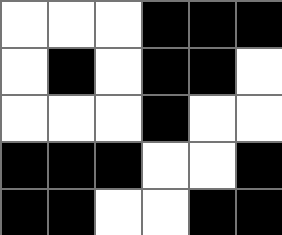[["white", "white", "white", "black", "black", "black"], ["white", "black", "white", "black", "black", "white"], ["white", "white", "white", "black", "white", "white"], ["black", "black", "black", "white", "white", "black"], ["black", "black", "white", "white", "black", "black"]]